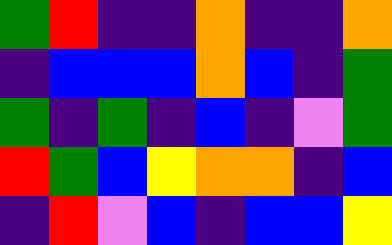[["green", "red", "indigo", "indigo", "orange", "indigo", "indigo", "orange"], ["indigo", "blue", "blue", "blue", "orange", "blue", "indigo", "green"], ["green", "indigo", "green", "indigo", "blue", "indigo", "violet", "green"], ["red", "green", "blue", "yellow", "orange", "orange", "indigo", "blue"], ["indigo", "red", "violet", "blue", "indigo", "blue", "blue", "yellow"]]